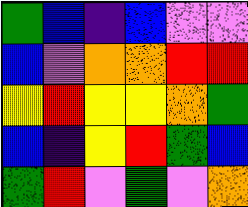[["green", "blue", "indigo", "blue", "violet", "violet"], ["blue", "violet", "orange", "orange", "red", "red"], ["yellow", "red", "yellow", "yellow", "orange", "green"], ["blue", "indigo", "yellow", "red", "green", "blue"], ["green", "red", "violet", "green", "violet", "orange"]]